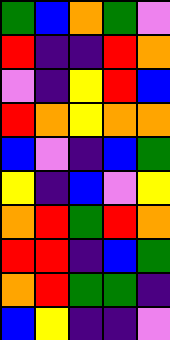[["green", "blue", "orange", "green", "violet"], ["red", "indigo", "indigo", "red", "orange"], ["violet", "indigo", "yellow", "red", "blue"], ["red", "orange", "yellow", "orange", "orange"], ["blue", "violet", "indigo", "blue", "green"], ["yellow", "indigo", "blue", "violet", "yellow"], ["orange", "red", "green", "red", "orange"], ["red", "red", "indigo", "blue", "green"], ["orange", "red", "green", "green", "indigo"], ["blue", "yellow", "indigo", "indigo", "violet"]]